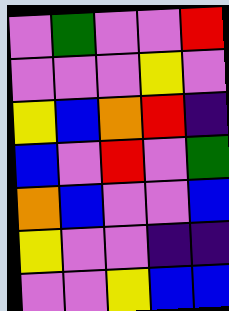[["violet", "green", "violet", "violet", "red"], ["violet", "violet", "violet", "yellow", "violet"], ["yellow", "blue", "orange", "red", "indigo"], ["blue", "violet", "red", "violet", "green"], ["orange", "blue", "violet", "violet", "blue"], ["yellow", "violet", "violet", "indigo", "indigo"], ["violet", "violet", "yellow", "blue", "blue"]]